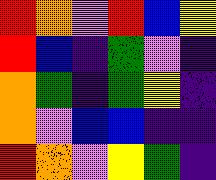[["red", "orange", "violet", "red", "blue", "yellow"], ["red", "blue", "indigo", "green", "violet", "indigo"], ["orange", "green", "indigo", "green", "yellow", "indigo"], ["orange", "violet", "blue", "blue", "indigo", "indigo"], ["red", "orange", "violet", "yellow", "green", "indigo"]]